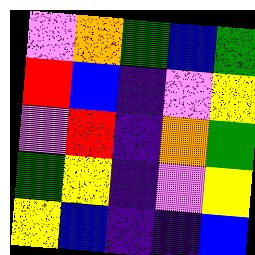[["violet", "orange", "green", "blue", "green"], ["red", "blue", "indigo", "violet", "yellow"], ["violet", "red", "indigo", "orange", "green"], ["green", "yellow", "indigo", "violet", "yellow"], ["yellow", "blue", "indigo", "indigo", "blue"]]